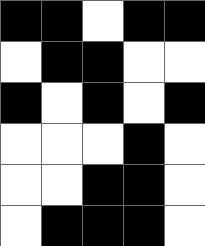[["black", "black", "white", "black", "black"], ["white", "black", "black", "white", "white"], ["black", "white", "black", "white", "black"], ["white", "white", "white", "black", "white"], ["white", "white", "black", "black", "white"], ["white", "black", "black", "black", "white"]]